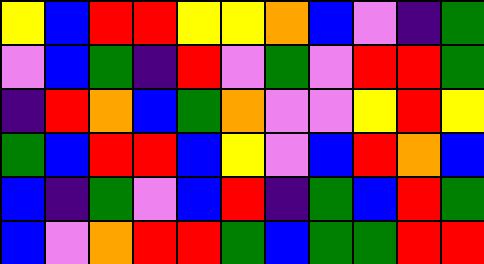[["yellow", "blue", "red", "red", "yellow", "yellow", "orange", "blue", "violet", "indigo", "green"], ["violet", "blue", "green", "indigo", "red", "violet", "green", "violet", "red", "red", "green"], ["indigo", "red", "orange", "blue", "green", "orange", "violet", "violet", "yellow", "red", "yellow"], ["green", "blue", "red", "red", "blue", "yellow", "violet", "blue", "red", "orange", "blue"], ["blue", "indigo", "green", "violet", "blue", "red", "indigo", "green", "blue", "red", "green"], ["blue", "violet", "orange", "red", "red", "green", "blue", "green", "green", "red", "red"]]